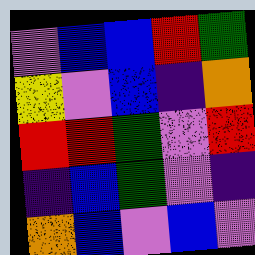[["violet", "blue", "blue", "red", "green"], ["yellow", "violet", "blue", "indigo", "orange"], ["red", "red", "green", "violet", "red"], ["indigo", "blue", "green", "violet", "indigo"], ["orange", "blue", "violet", "blue", "violet"]]